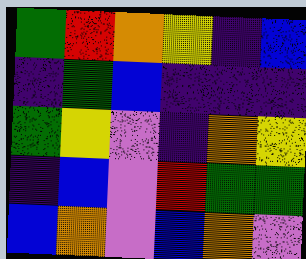[["green", "red", "orange", "yellow", "indigo", "blue"], ["indigo", "green", "blue", "indigo", "indigo", "indigo"], ["green", "yellow", "violet", "indigo", "orange", "yellow"], ["indigo", "blue", "violet", "red", "green", "green"], ["blue", "orange", "violet", "blue", "orange", "violet"]]